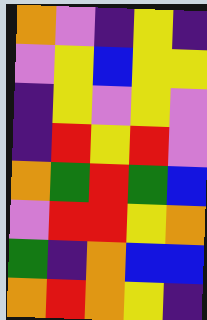[["orange", "violet", "indigo", "yellow", "indigo"], ["violet", "yellow", "blue", "yellow", "yellow"], ["indigo", "yellow", "violet", "yellow", "violet"], ["indigo", "red", "yellow", "red", "violet"], ["orange", "green", "red", "green", "blue"], ["violet", "red", "red", "yellow", "orange"], ["green", "indigo", "orange", "blue", "blue"], ["orange", "red", "orange", "yellow", "indigo"]]